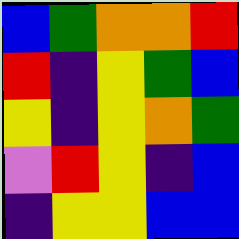[["blue", "green", "orange", "orange", "red"], ["red", "indigo", "yellow", "green", "blue"], ["yellow", "indigo", "yellow", "orange", "green"], ["violet", "red", "yellow", "indigo", "blue"], ["indigo", "yellow", "yellow", "blue", "blue"]]